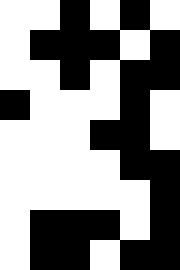[["white", "white", "black", "white", "black", "white"], ["white", "black", "black", "black", "white", "black"], ["white", "white", "black", "white", "black", "black"], ["black", "white", "white", "white", "black", "white"], ["white", "white", "white", "black", "black", "white"], ["white", "white", "white", "white", "black", "black"], ["white", "white", "white", "white", "white", "black"], ["white", "black", "black", "black", "white", "black"], ["white", "black", "black", "white", "black", "black"]]